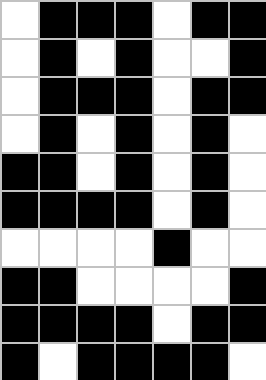[["white", "black", "black", "black", "white", "black", "black"], ["white", "black", "white", "black", "white", "white", "black"], ["white", "black", "black", "black", "white", "black", "black"], ["white", "black", "white", "black", "white", "black", "white"], ["black", "black", "white", "black", "white", "black", "white"], ["black", "black", "black", "black", "white", "black", "white"], ["white", "white", "white", "white", "black", "white", "white"], ["black", "black", "white", "white", "white", "white", "black"], ["black", "black", "black", "black", "white", "black", "black"], ["black", "white", "black", "black", "black", "black", "white"]]